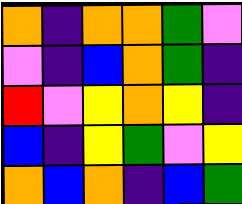[["orange", "indigo", "orange", "orange", "green", "violet"], ["violet", "indigo", "blue", "orange", "green", "indigo"], ["red", "violet", "yellow", "orange", "yellow", "indigo"], ["blue", "indigo", "yellow", "green", "violet", "yellow"], ["orange", "blue", "orange", "indigo", "blue", "green"]]